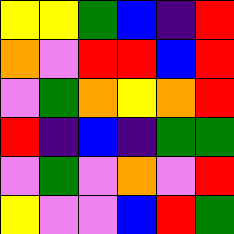[["yellow", "yellow", "green", "blue", "indigo", "red"], ["orange", "violet", "red", "red", "blue", "red"], ["violet", "green", "orange", "yellow", "orange", "red"], ["red", "indigo", "blue", "indigo", "green", "green"], ["violet", "green", "violet", "orange", "violet", "red"], ["yellow", "violet", "violet", "blue", "red", "green"]]